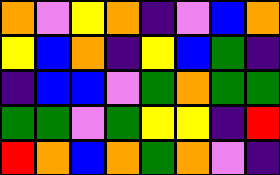[["orange", "violet", "yellow", "orange", "indigo", "violet", "blue", "orange"], ["yellow", "blue", "orange", "indigo", "yellow", "blue", "green", "indigo"], ["indigo", "blue", "blue", "violet", "green", "orange", "green", "green"], ["green", "green", "violet", "green", "yellow", "yellow", "indigo", "red"], ["red", "orange", "blue", "orange", "green", "orange", "violet", "indigo"]]